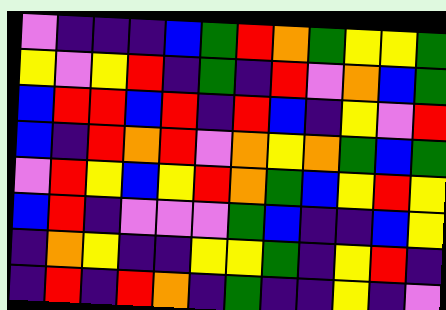[["violet", "indigo", "indigo", "indigo", "blue", "green", "red", "orange", "green", "yellow", "yellow", "green"], ["yellow", "violet", "yellow", "red", "indigo", "green", "indigo", "red", "violet", "orange", "blue", "green"], ["blue", "red", "red", "blue", "red", "indigo", "red", "blue", "indigo", "yellow", "violet", "red"], ["blue", "indigo", "red", "orange", "red", "violet", "orange", "yellow", "orange", "green", "blue", "green"], ["violet", "red", "yellow", "blue", "yellow", "red", "orange", "green", "blue", "yellow", "red", "yellow"], ["blue", "red", "indigo", "violet", "violet", "violet", "green", "blue", "indigo", "indigo", "blue", "yellow"], ["indigo", "orange", "yellow", "indigo", "indigo", "yellow", "yellow", "green", "indigo", "yellow", "red", "indigo"], ["indigo", "red", "indigo", "red", "orange", "indigo", "green", "indigo", "indigo", "yellow", "indigo", "violet"]]